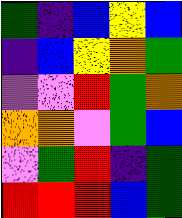[["green", "indigo", "blue", "yellow", "blue"], ["indigo", "blue", "yellow", "orange", "green"], ["violet", "violet", "red", "green", "orange"], ["orange", "orange", "violet", "green", "blue"], ["violet", "green", "red", "indigo", "green"], ["red", "red", "red", "blue", "green"]]